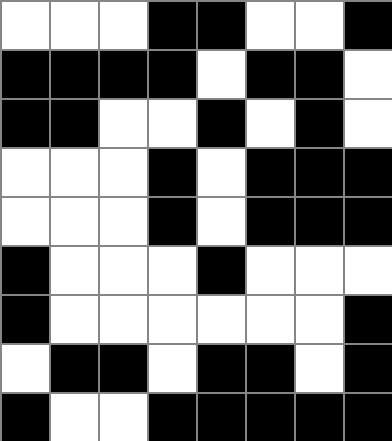[["white", "white", "white", "black", "black", "white", "white", "black"], ["black", "black", "black", "black", "white", "black", "black", "white"], ["black", "black", "white", "white", "black", "white", "black", "white"], ["white", "white", "white", "black", "white", "black", "black", "black"], ["white", "white", "white", "black", "white", "black", "black", "black"], ["black", "white", "white", "white", "black", "white", "white", "white"], ["black", "white", "white", "white", "white", "white", "white", "black"], ["white", "black", "black", "white", "black", "black", "white", "black"], ["black", "white", "white", "black", "black", "black", "black", "black"]]